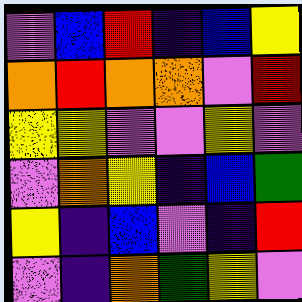[["violet", "blue", "red", "indigo", "blue", "yellow"], ["orange", "red", "orange", "orange", "violet", "red"], ["yellow", "yellow", "violet", "violet", "yellow", "violet"], ["violet", "orange", "yellow", "indigo", "blue", "green"], ["yellow", "indigo", "blue", "violet", "indigo", "red"], ["violet", "indigo", "orange", "green", "yellow", "violet"]]